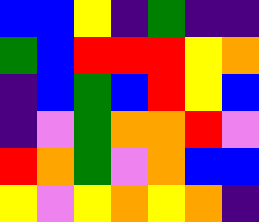[["blue", "blue", "yellow", "indigo", "green", "indigo", "indigo"], ["green", "blue", "red", "red", "red", "yellow", "orange"], ["indigo", "blue", "green", "blue", "red", "yellow", "blue"], ["indigo", "violet", "green", "orange", "orange", "red", "violet"], ["red", "orange", "green", "violet", "orange", "blue", "blue"], ["yellow", "violet", "yellow", "orange", "yellow", "orange", "indigo"]]